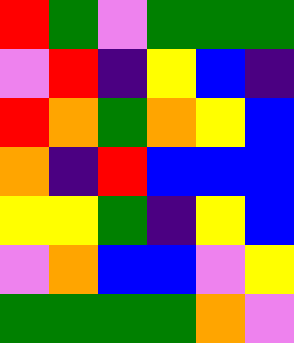[["red", "green", "violet", "green", "green", "green"], ["violet", "red", "indigo", "yellow", "blue", "indigo"], ["red", "orange", "green", "orange", "yellow", "blue"], ["orange", "indigo", "red", "blue", "blue", "blue"], ["yellow", "yellow", "green", "indigo", "yellow", "blue"], ["violet", "orange", "blue", "blue", "violet", "yellow"], ["green", "green", "green", "green", "orange", "violet"]]